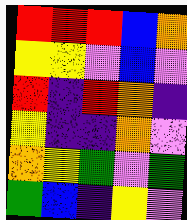[["red", "red", "red", "blue", "orange"], ["yellow", "yellow", "violet", "blue", "violet"], ["red", "indigo", "red", "orange", "indigo"], ["yellow", "indigo", "indigo", "orange", "violet"], ["orange", "yellow", "green", "violet", "green"], ["green", "blue", "indigo", "yellow", "violet"]]